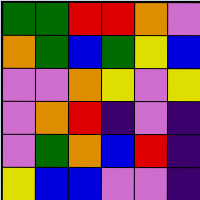[["green", "green", "red", "red", "orange", "violet"], ["orange", "green", "blue", "green", "yellow", "blue"], ["violet", "violet", "orange", "yellow", "violet", "yellow"], ["violet", "orange", "red", "indigo", "violet", "indigo"], ["violet", "green", "orange", "blue", "red", "indigo"], ["yellow", "blue", "blue", "violet", "violet", "indigo"]]